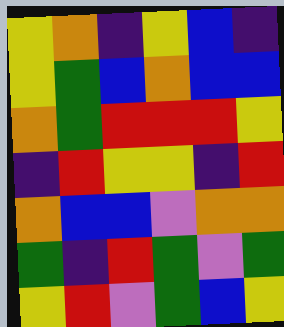[["yellow", "orange", "indigo", "yellow", "blue", "indigo"], ["yellow", "green", "blue", "orange", "blue", "blue"], ["orange", "green", "red", "red", "red", "yellow"], ["indigo", "red", "yellow", "yellow", "indigo", "red"], ["orange", "blue", "blue", "violet", "orange", "orange"], ["green", "indigo", "red", "green", "violet", "green"], ["yellow", "red", "violet", "green", "blue", "yellow"]]